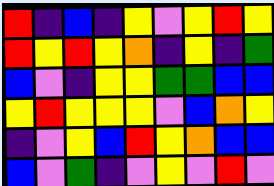[["red", "indigo", "blue", "indigo", "yellow", "violet", "yellow", "red", "yellow"], ["red", "yellow", "red", "yellow", "orange", "indigo", "yellow", "indigo", "green"], ["blue", "violet", "indigo", "yellow", "yellow", "green", "green", "blue", "blue"], ["yellow", "red", "yellow", "yellow", "yellow", "violet", "blue", "orange", "yellow"], ["indigo", "violet", "yellow", "blue", "red", "yellow", "orange", "blue", "blue"], ["blue", "violet", "green", "indigo", "violet", "yellow", "violet", "red", "violet"]]